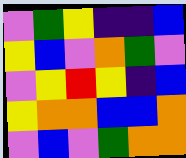[["violet", "green", "yellow", "indigo", "indigo", "blue"], ["yellow", "blue", "violet", "orange", "green", "violet"], ["violet", "yellow", "red", "yellow", "indigo", "blue"], ["yellow", "orange", "orange", "blue", "blue", "orange"], ["violet", "blue", "violet", "green", "orange", "orange"]]